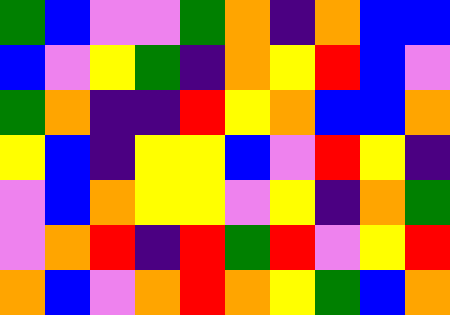[["green", "blue", "violet", "violet", "green", "orange", "indigo", "orange", "blue", "blue"], ["blue", "violet", "yellow", "green", "indigo", "orange", "yellow", "red", "blue", "violet"], ["green", "orange", "indigo", "indigo", "red", "yellow", "orange", "blue", "blue", "orange"], ["yellow", "blue", "indigo", "yellow", "yellow", "blue", "violet", "red", "yellow", "indigo"], ["violet", "blue", "orange", "yellow", "yellow", "violet", "yellow", "indigo", "orange", "green"], ["violet", "orange", "red", "indigo", "red", "green", "red", "violet", "yellow", "red"], ["orange", "blue", "violet", "orange", "red", "orange", "yellow", "green", "blue", "orange"]]